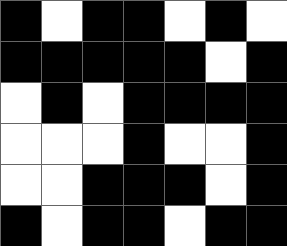[["black", "white", "black", "black", "white", "black", "white"], ["black", "black", "black", "black", "black", "white", "black"], ["white", "black", "white", "black", "black", "black", "black"], ["white", "white", "white", "black", "white", "white", "black"], ["white", "white", "black", "black", "black", "white", "black"], ["black", "white", "black", "black", "white", "black", "black"]]